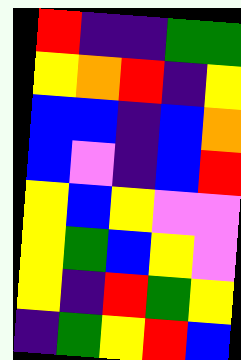[["red", "indigo", "indigo", "green", "green"], ["yellow", "orange", "red", "indigo", "yellow"], ["blue", "blue", "indigo", "blue", "orange"], ["blue", "violet", "indigo", "blue", "red"], ["yellow", "blue", "yellow", "violet", "violet"], ["yellow", "green", "blue", "yellow", "violet"], ["yellow", "indigo", "red", "green", "yellow"], ["indigo", "green", "yellow", "red", "blue"]]